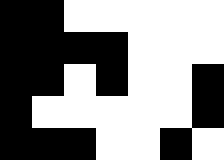[["black", "black", "white", "white", "white", "white", "white"], ["black", "black", "black", "black", "white", "white", "white"], ["black", "black", "white", "black", "white", "white", "black"], ["black", "white", "white", "white", "white", "white", "black"], ["black", "black", "black", "white", "white", "black", "white"]]